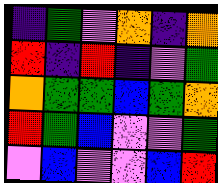[["indigo", "green", "violet", "orange", "indigo", "orange"], ["red", "indigo", "red", "indigo", "violet", "green"], ["orange", "green", "green", "blue", "green", "orange"], ["red", "green", "blue", "violet", "violet", "green"], ["violet", "blue", "violet", "violet", "blue", "red"]]